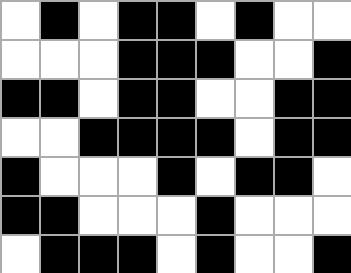[["white", "black", "white", "black", "black", "white", "black", "white", "white"], ["white", "white", "white", "black", "black", "black", "white", "white", "black"], ["black", "black", "white", "black", "black", "white", "white", "black", "black"], ["white", "white", "black", "black", "black", "black", "white", "black", "black"], ["black", "white", "white", "white", "black", "white", "black", "black", "white"], ["black", "black", "white", "white", "white", "black", "white", "white", "white"], ["white", "black", "black", "black", "white", "black", "white", "white", "black"]]